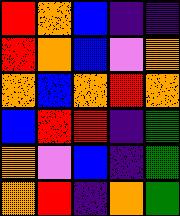[["red", "orange", "blue", "indigo", "indigo"], ["red", "orange", "blue", "violet", "orange"], ["orange", "blue", "orange", "red", "orange"], ["blue", "red", "red", "indigo", "green"], ["orange", "violet", "blue", "indigo", "green"], ["orange", "red", "indigo", "orange", "green"]]